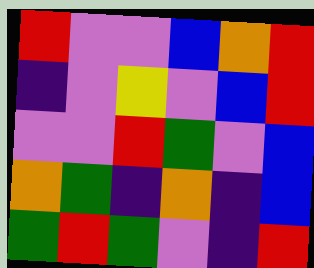[["red", "violet", "violet", "blue", "orange", "red"], ["indigo", "violet", "yellow", "violet", "blue", "red"], ["violet", "violet", "red", "green", "violet", "blue"], ["orange", "green", "indigo", "orange", "indigo", "blue"], ["green", "red", "green", "violet", "indigo", "red"]]